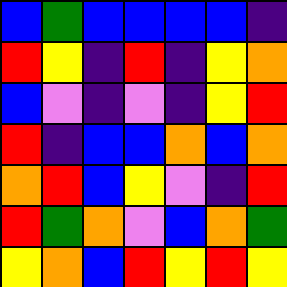[["blue", "green", "blue", "blue", "blue", "blue", "indigo"], ["red", "yellow", "indigo", "red", "indigo", "yellow", "orange"], ["blue", "violet", "indigo", "violet", "indigo", "yellow", "red"], ["red", "indigo", "blue", "blue", "orange", "blue", "orange"], ["orange", "red", "blue", "yellow", "violet", "indigo", "red"], ["red", "green", "orange", "violet", "blue", "orange", "green"], ["yellow", "orange", "blue", "red", "yellow", "red", "yellow"]]